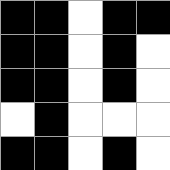[["black", "black", "white", "black", "black"], ["black", "black", "white", "black", "white"], ["black", "black", "white", "black", "white"], ["white", "black", "white", "white", "white"], ["black", "black", "white", "black", "white"]]